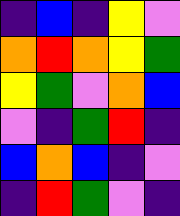[["indigo", "blue", "indigo", "yellow", "violet"], ["orange", "red", "orange", "yellow", "green"], ["yellow", "green", "violet", "orange", "blue"], ["violet", "indigo", "green", "red", "indigo"], ["blue", "orange", "blue", "indigo", "violet"], ["indigo", "red", "green", "violet", "indigo"]]